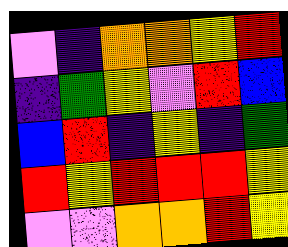[["violet", "indigo", "orange", "orange", "yellow", "red"], ["indigo", "green", "yellow", "violet", "red", "blue"], ["blue", "red", "indigo", "yellow", "indigo", "green"], ["red", "yellow", "red", "red", "red", "yellow"], ["violet", "violet", "orange", "orange", "red", "yellow"]]